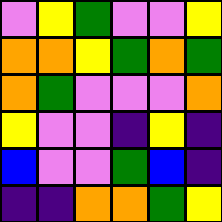[["violet", "yellow", "green", "violet", "violet", "yellow"], ["orange", "orange", "yellow", "green", "orange", "green"], ["orange", "green", "violet", "violet", "violet", "orange"], ["yellow", "violet", "violet", "indigo", "yellow", "indigo"], ["blue", "violet", "violet", "green", "blue", "indigo"], ["indigo", "indigo", "orange", "orange", "green", "yellow"]]